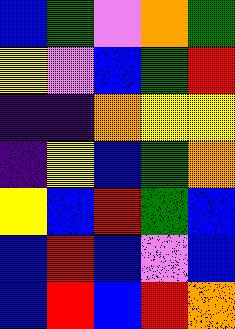[["blue", "green", "violet", "orange", "green"], ["yellow", "violet", "blue", "green", "red"], ["indigo", "indigo", "orange", "yellow", "yellow"], ["indigo", "yellow", "blue", "green", "orange"], ["yellow", "blue", "red", "green", "blue"], ["blue", "red", "blue", "violet", "blue"], ["blue", "red", "blue", "red", "orange"]]